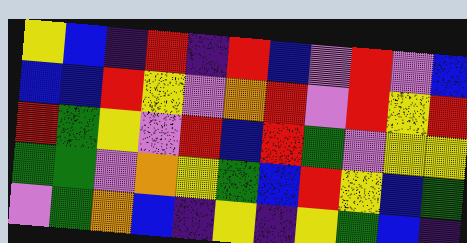[["yellow", "blue", "indigo", "red", "indigo", "red", "blue", "violet", "red", "violet", "blue"], ["blue", "blue", "red", "yellow", "violet", "orange", "red", "violet", "red", "yellow", "red"], ["red", "green", "yellow", "violet", "red", "blue", "red", "green", "violet", "yellow", "yellow"], ["green", "green", "violet", "orange", "yellow", "green", "blue", "red", "yellow", "blue", "green"], ["violet", "green", "orange", "blue", "indigo", "yellow", "indigo", "yellow", "green", "blue", "indigo"]]